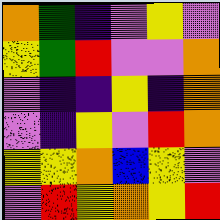[["orange", "green", "indigo", "violet", "yellow", "violet"], ["yellow", "green", "red", "violet", "violet", "orange"], ["violet", "indigo", "indigo", "yellow", "indigo", "orange"], ["violet", "indigo", "yellow", "violet", "red", "orange"], ["yellow", "yellow", "orange", "blue", "yellow", "violet"], ["violet", "red", "yellow", "orange", "yellow", "red"]]